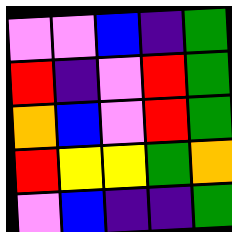[["violet", "violet", "blue", "indigo", "green"], ["red", "indigo", "violet", "red", "green"], ["orange", "blue", "violet", "red", "green"], ["red", "yellow", "yellow", "green", "orange"], ["violet", "blue", "indigo", "indigo", "green"]]